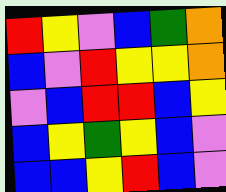[["red", "yellow", "violet", "blue", "green", "orange"], ["blue", "violet", "red", "yellow", "yellow", "orange"], ["violet", "blue", "red", "red", "blue", "yellow"], ["blue", "yellow", "green", "yellow", "blue", "violet"], ["blue", "blue", "yellow", "red", "blue", "violet"]]